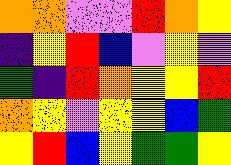[["orange", "orange", "violet", "violet", "red", "orange", "yellow"], ["indigo", "yellow", "red", "blue", "violet", "yellow", "violet"], ["green", "indigo", "red", "orange", "yellow", "yellow", "red"], ["orange", "yellow", "violet", "yellow", "yellow", "blue", "green"], ["yellow", "red", "blue", "yellow", "green", "green", "yellow"]]